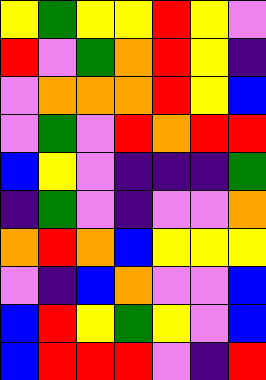[["yellow", "green", "yellow", "yellow", "red", "yellow", "violet"], ["red", "violet", "green", "orange", "red", "yellow", "indigo"], ["violet", "orange", "orange", "orange", "red", "yellow", "blue"], ["violet", "green", "violet", "red", "orange", "red", "red"], ["blue", "yellow", "violet", "indigo", "indigo", "indigo", "green"], ["indigo", "green", "violet", "indigo", "violet", "violet", "orange"], ["orange", "red", "orange", "blue", "yellow", "yellow", "yellow"], ["violet", "indigo", "blue", "orange", "violet", "violet", "blue"], ["blue", "red", "yellow", "green", "yellow", "violet", "blue"], ["blue", "red", "red", "red", "violet", "indigo", "red"]]